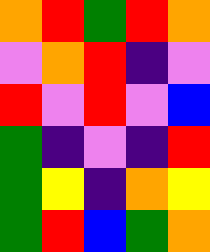[["orange", "red", "green", "red", "orange"], ["violet", "orange", "red", "indigo", "violet"], ["red", "violet", "red", "violet", "blue"], ["green", "indigo", "violet", "indigo", "red"], ["green", "yellow", "indigo", "orange", "yellow"], ["green", "red", "blue", "green", "orange"]]